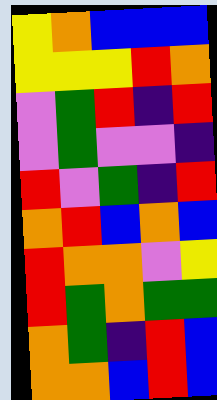[["yellow", "orange", "blue", "blue", "blue"], ["yellow", "yellow", "yellow", "red", "orange"], ["violet", "green", "red", "indigo", "red"], ["violet", "green", "violet", "violet", "indigo"], ["red", "violet", "green", "indigo", "red"], ["orange", "red", "blue", "orange", "blue"], ["red", "orange", "orange", "violet", "yellow"], ["red", "green", "orange", "green", "green"], ["orange", "green", "indigo", "red", "blue"], ["orange", "orange", "blue", "red", "blue"]]